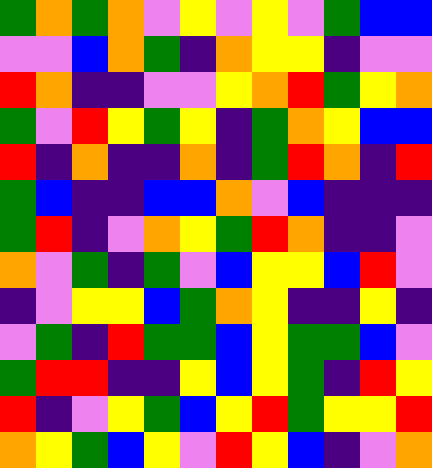[["green", "orange", "green", "orange", "violet", "yellow", "violet", "yellow", "violet", "green", "blue", "blue"], ["violet", "violet", "blue", "orange", "green", "indigo", "orange", "yellow", "yellow", "indigo", "violet", "violet"], ["red", "orange", "indigo", "indigo", "violet", "violet", "yellow", "orange", "red", "green", "yellow", "orange"], ["green", "violet", "red", "yellow", "green", "yellow", "indigo", "green", "orange", "yellow", "blue", "blue"], ["red", "indigo", "orange", "indigo", "indigo", "orange", "indigo", "green", "red", "orange", "indigo", "red"], ["green", "blue", "indigo", "indigo", "blue", "blue", "orange", "violet", "blue", "indigo", "indigo", "indigo"], ["green", "red", "indigo", "violet", "orange", "yellow", "green", "red", "orange", "indigo", "indigo", "violet"], ["orange", "violet", "green", "indigo", "green", "violet", "blue", "yellow", "yellow", "blue", "red", "violet"], ["indigo", "violet", "yellow", "yellow", "blue", "green", "orange", "yellow", "indigo", "indigo", "yellow", "indigo"], ["violet", "green", "indigo", "red", "green", "green", "blue", "yellow", "green", "green", "blue", "violet"], ["green", "red", "red", "indigo", "indigo", "yellow", "blue", "yellow", "green", "indigo", "red", "yellow"], ["red", "indigo", "violet", "yellow", "green", "blue", "yellow", "red", "green", "yellow", "yellow", "red"], ["orange", "yellow", "green", "blue", "yellow", "violet", "red", "yellow", "blue", "indigo", "violet", "orange"]]